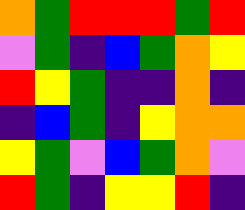[["orange", "green", "red", "red", "red", "green", "red"], ["violet", "green", "indigo", "blue", "green", "orange", "yellow"], ["red", "yellow", "green", "indigo", "indigo", "orange", "indigo"], ["indigo", "blue", "green", "indigo", "yellow", "orange", "orange"], ["yellow", "green", "violet", "blue", "green", "orange", "violet"], ["red", "green", "indigo", "yellow", "yellow", "red", "indigo"]]